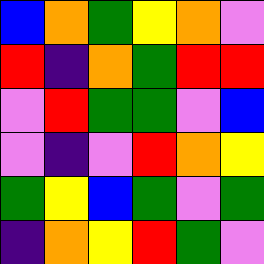[["blue", "orange", "green", "yellow", "orange", "violet"], ["red", "indigo", "orange", "green", "red", "red"], ["violet", "red", "green", "green", "violet", "blue"], ["violet", "indigo", "violet", "red", "orange", "yellow"], ["green", "yellow", "blue", "green", "violet", "green"], ["indigo", "orange", "yellow", "red", "green", "violet"]]